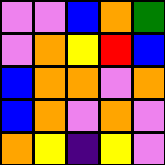[["violet", "violet", "blue", "orange", "green"], ["violet", "orange", "yellow", "red", "blue"], ["blue", "orange", "orange", "violet", "orange"], ["blue", "orange", "violet", "orange", "violet"], ["orange", "yellow", "indigo", "yellow", "violet"]]